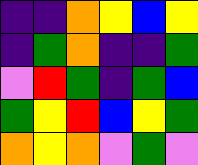[["indigo", "indigo", "orange", "yellow", "blue", "yellow"], ["indigo", "green", "orange", "indigo", "indigo", "green"], ["violet", "red", "green", "indigo", "green", "blue"], ["green", "yellow", "red", "blue", "yellow", "green"], ["orange", "yellow", "orange", "violet", "green", "violet"]]